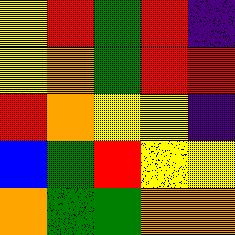[["yellow", "red", "green", "red", "indigo"], ["yellow", "orange", "green", "red", "red"], ["red", "orange", "yellow", "yellow", "indigo"], ["blue", "green", "red", "yellow", "yellow"], ["orange", "green", "green", "orange", "orange"]]